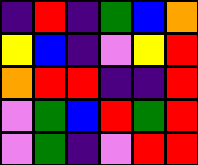[["indigo", "red", "indigo", "green", "blue", "orange"], ["yellow", "blue", "indigo", "violet", "yellow", "red"], ["orange", "red", "red", "indigo", "indigo", "red"], ["violet", "green", "blue", "red", "green", "red"], ["violet", "green", "indigo", "violet", "red", "red"]]